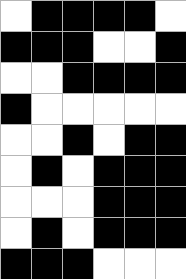[["white", "black", "black", "black", "black", "white"], ["black", "black", "black", "white", "white", "black"], ["white", "white", "black", "black", "black", "black"], ["black", "white", "white", "white", "white", "white"], ["white", "white", "black", "white", "black", "black"], ["white", "black", "white", "black", "black", "black"], ["white", "white", "white", "black", "black", "black"], ["white", "black", "white", "black", "black", "black"], ["black", "black", "black", "white", "white", "white"]]